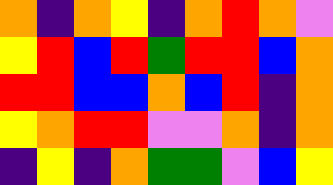[["orange", "indigo", "orange", "yellow", "indigo", "orange", "red", "orange", "violet"], ["yellow", "red", "blue", "red", "green", "red", "red", "blue", "orange"], ["red", "red", "blue", "blue", "orange", "blue", "red", "indigo", "orange"], ["yellow", "orange", "red", "red", "violet", "violet", "orange", "indigo", "orange"], ["indigo", "yellow", "indigo", "orange", "green", "green", "violet", "blue", "yellow"]]